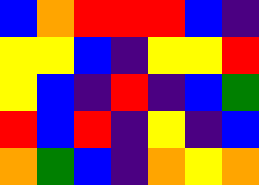[["blue", "orange", "red", "red", "red", "blue", "indigo"], ["yellow", "yellow", "blue", "indigo", "yellow", "yellow", "red"], ["yellow", "blue", "indigo", "red", "indigo", "blue", "green"], ["red", "blue", "red", "indigo", "yellow", "indigo", "blue"], ["orange", "green", "blue", "indigo", "orange", "yellow", "orange"]]